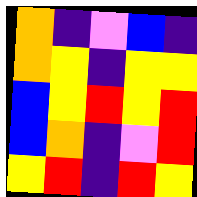[["orange", "indigo", "violet", "blue", "indigo"], ["orange", "yellow", "indigo", "yellow", "yellow"], ["blue", "yellow", "red", "yellow", "red"], ["blue", "orange", "indigo", "violet", "red"], ["yellow", "red", "indigo", "red", "yellow"]]